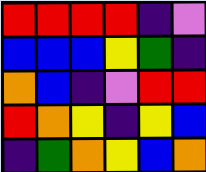[["red", "red", "red", "red", "indigo", "violet"], ["blue", "blue", "blue", "yellow", "green", "indigo"], ["orange", "blue", "indigo", "violet", "red", "red"], ["red", "orange", "yellow", "indigo", "yellow", "blue"], ["indigo", "green", "orange", "yellow", "blue", "orange"]]